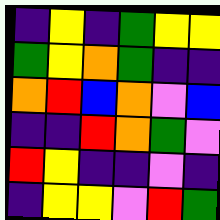[["indigo", "yellow", "indigo", "green", "yellow", "yellow"], ["green", "yellow", "orange", "green", "indigo", "indigo"], ["orange", "red", "blue", "orange", "violet", "blue"], ["indigo", "indigo", "red", "orange", "green", "violet"], ["red", "yellow", "indigo", "indigo", "violet", "indigo"], ["indigo", "yellow", "yellow", "violet", "red", "green"]]